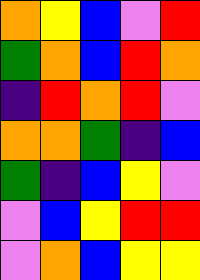[["orange", "yellow", "blue", "violet", "red"], ["green", "orange", "blue", "red", "orange"], ["indigo", "red", "orange", "red", "violet"], ["orange", "orange", "green", "indigo", "blue"], ["green", "indigo", "blue", "yellow", "violet"], ["violet", "blue", "yellow", "red", "red"], ["violet", "orange", "blue", "yellow", "yellow"]]